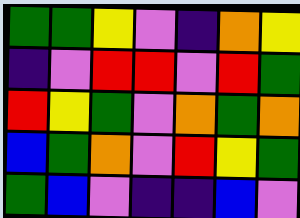[["green", "green", "yellow", "violet", "indigo", "orange", "yellow"], ["indigo", "violet", "red", "red", "violet", "red", "green"], ["red", "yellow", "green", "violet", "orange", "green", "orange"], ["blue", "green", "orange", "violet", "red", "yellow", "green"], ["green", "blue", "violet", "indigo", "indigo", "blue", "violet"]]